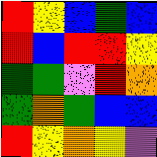[["red", "yellow", "blue", "green", "blue"], ["red", "blue", "red", "red", "yellow"], ["green", "green", "violet", "red", "orange"], ["green", "orange", "green", "blue", "blue"], ["red", "yellow", "orange", "yellow", "violet"]]